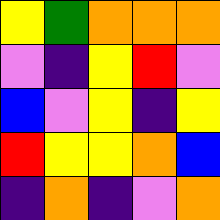[["yellow", "green", "orange", "orange", "orange"], ["violet", "indigo", "yellow", "red", "violet"], ["blue", "violet", "yellow", "indigo", "yellow"], ["red", "yellow", "yellow", "orange", "blue"], ["indigo", "orange", "indigo", "violet", "orange"]]